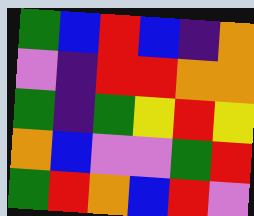[["green", "blue", "red", "blue", "indigo", "orange"], ["violet", "indigo", "red", "red", "orange", "orange"], ["green", "indigo", "green", "yellow", "red", "yellow"], ["orange", "blue", "violet", "violet", "green", "red"], ["green", "red", "orange", "blue", "red", "violet"]]